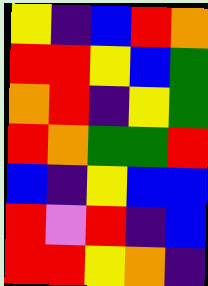[["yellow", "indigo", "blue", "red", "orange"], ["red", "red", "yellow", "blue", "green"], ["orange", "red", "indigo", "yellow", "green"], ["red", "orange", "green", "green", "red"], ["blue", "indigo", "yellow", "blue", "blue"], ["red", "violet", "red", "indigo", "blue"], ["red", "red", "yellow", "orange", "indigo"]]